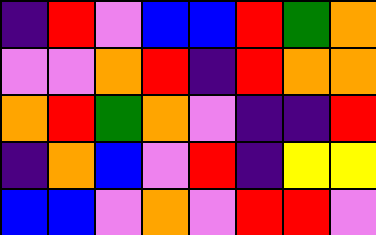[["indigo", "red", "violet", "blue", "blue", "red", "green", "orange"], ["violet", "violet", "orange", "red", "indigo", "red", "orange", "orange"], ["orange", "red", "green", "orange", "violet", "indigo", "indigo", "red"], ["indigo", "orange", "blue", "violet", "red", "indigo", "yellow", "yellow"], ["blue", "blue", "violet", "orange", "violet", "red", "red", "violet"]]